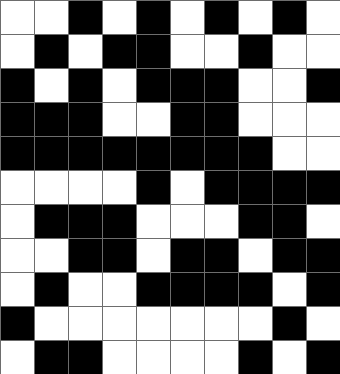[["white", "white", "black", "white", "black", "white", "black", "white", "black", "white"], ["white", "black", "white", "black", "black", "white", "white", "black", "white", "white"], ["black", "white", "black", "white", "black", "black", "black", "white", "white", "black"], ["black", "black", "black", "white", "white", "black", "black", "white", "white", "white"], ["black", "black", "black", "black", "black", "black", "black", "black", "white", "white"], ["white", "white", "white", "white", "black", "white", "black", "black", "black", "black"], ["white", "black", "black", "black", "white", "white", "white", "black", "black", "white"], ["white", "white", "black", "black", "white", "black", "black", "white", "black", "black"], ["white", "black", "white", "white", "black", "black", "black", "black", "white", "black"], ["black", "white", "white", "white", "white", "white", "white", "white", "black", "white"], ["white", "black", "black", "white", "white", "white", "white", "black", "white", "black"]]